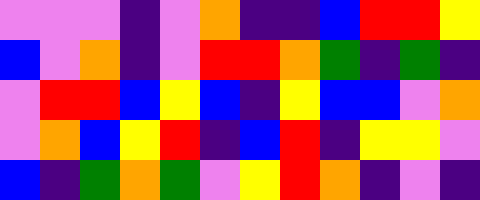[["violet", "violet", "violet", "indigo", "violet", "orange", "indigo", "indigo", "blue", "red", "red", "yellow"], ["blue", "violet", "orange", "indigo", "violet", "red", "red", "orange", "green", "indigo", "green", "indigo"], ["violet", "red", "red", "blue", "yellow", "blue", "indigo", "yellow", "blue", "blue", "violet", "orange"], ["violet", "orange", "blue", "yellow", "red", "indigo", "blue", "red", "indigo", "yellow", "yellow", "violet"], ["blue", "indigo", "green", "orange", "green", "violet", "yellow", "red", "orange", "indigo", "violet", "indigo"]]